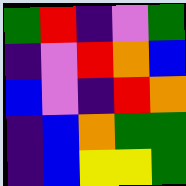[["green", "red", "indigo", "violet", "green"], ["indigo", "violet", "red", "orange", "blue"], ["blue", "violet", "indigo", "red", "orange"], ["indigo", "blue", "orange", "green", "green"], ["indigo", "blue", "yellow", "yellow", "green"]]